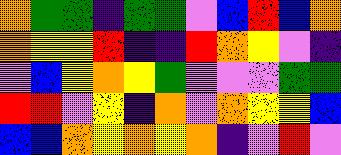[["orange", "green", "green", "indigo", "green", "green", "violet", "blue", "red", "blue", "orange"], ["orange", "yellow", "yellow", "red", "indigo", "indigo", "red", "orange", "yellow", "violet", "indigo"], ["violet", "blue", "yellow", "orange", "yellow", "green", "violet", "violet", "violet", "green", "green"], ["red", "red", "violet", "yellow", "indigo", "orange", "violet", "orange", "yellow", "yellow", "blue"], ["blue", "blue", "orange", "yellow", "orange", "yellow", "orange", "indigo", "violet", "red", "violet"]]